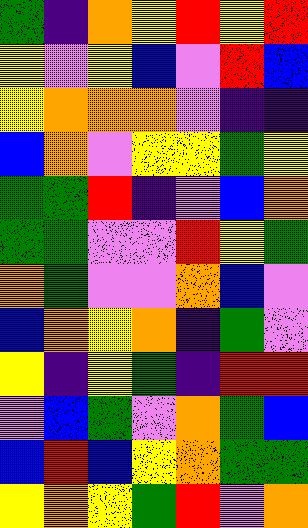[["green", "indigo", "orange", "yellow", "red", "yellow", "red"], ["yellow", "violet", "yellow", "blue", "violet", "red", "blue"], ["yellow", "orange", "orange", "orange", "violet", "indigo", "indigo"], ["blue", "orange", "violet", "yellow", "yellow", "green", "yellow"], ["green", "green", "red", "indigo", "violet", "blue", "orange"], ["green", "green", "violet", "violet", "red", "yellow", "green"], ["orange", "green", "violet", "violet", "orange", "blue", "violet"], ["blue", "orange", "yellow", "orange", "indigo", "green", "violet"], ["yellow", "indigo", "yellow", "green", "indigo", "red", "red"], ["violet", "blue", "green", "violet", "orange", "green", "blue"], ["blue", "red", "blue", "yellow", "orange", "green", "green"], ["yellow", "orange", "yellow", "green", "red", "violet", "orange"]]